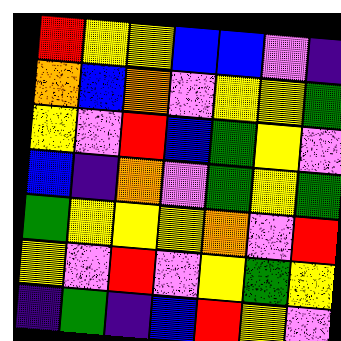[["red", "yellow", "yellow", "blue", "blue", "violet", "indigo"], ["orange", "blue", "orange", "violet", "yellow", "yellow", "green"], ["yellow", "violet", "red", "blue", "green", "yellow", "violet"], ["blue", "indigo", "orange", "violet", "green", "yellow", "green"], ["green", "yellow", "yellow", "yellow", "orange", "violet", "red"], ["yellow", "violet", "red", "violet", "yellow", "green", "yellow"], ["indigo", "green", "indigo", "blue", "red", "yellow", "violet"]]